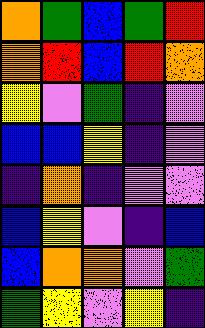[["orange", "green", "blue", "green", "red"], ["orange", "red", "blue", "red", "orange"], ["yellow", "violet", "green", "indigo", "violet"], ["blue", "blue", "yellow", "indigo", "violet"], ["indigo", "orange", "indigo", "violet", "violet"], ["blue", "yellow", "violet", "indigo", "blue"], ["blue", "orange", "orange", "violet", "green"], ["green", "yellow", "violet", "yellow", "indigo"]]